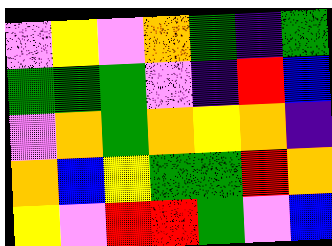[["violet", "yellow", "violet", "orange", "green", "indigo", "green"], ["green", "green", "green", "violet", "indigo", "red", "blue"], ["violet", "orange", "green", "orange", "yellow", "orange", "indigo"], ["orange", "blue", "yellow", "green", "green", "red", "orange"], ["yellow", "violet", "red", "red", "green", "violet", "blue"]]